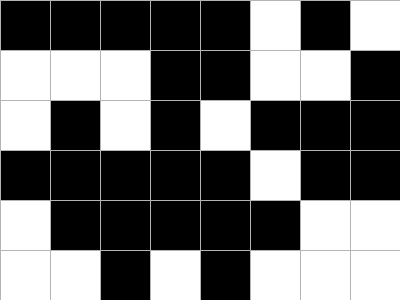[["black", "black", "black", "black", "black", "white", "black", "white"], ["white", "white", "white", "black", "black", "white", "white", "black"], ["white", "black", "white", "black", "white", "black", "black", "black"], ["black", "black", "black", "black", "black", "white", "black", "black"], ["white", "black", "black", "black", "black", "black", "white", "white"], ["white", "white", "black", "white", "black", "white", "white", "white"]]